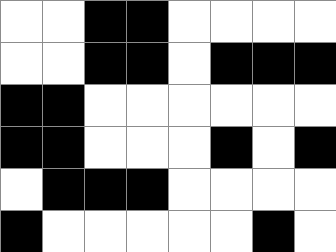[["white", "white", "black", "black", "white", "white", "white", "white"], ["white", "white", "black", "black", "white", "black", "black", "black"], ["black", "black", "white", "white", "white", "white", "white", "white"], ["black", "black", "white", "white", "white", "black", "white", "black"], ["white", "black", "black", "black", "white", "white", "white", "white"], ["black", "white", "white", "white", "white", "white", "black", "white"]]